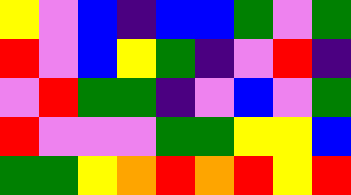[["yellow", "violet", "blue", "indigo", "blue", "blue", "green", "violet", "green"], ["red", "violet", "blue", "yellow", "green", "indigo", "violet", "red", "indigo"], ["violet", "red", "green", "green", "indigo", "violet", "blue", "violet", "green"], ["red", "violet", "violet", "violet", "green", "green", "yellow", "yellow", "blue"], ["green", "green", "yellow", "orange", "red", "orange", "red", "yellow", "red"]]